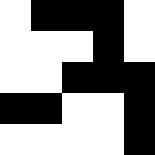[["white", "black", "black", "black", "white"], ["white", "white", "white", "black", "white"], ["white", "white", "black", "black", "black"], ["black", "black", "white", "white", "black"], ["white", "white", "white", "white", "black"]]